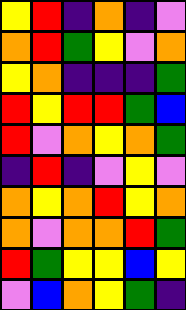[["yellow", "red", "indigo", "orange", "indigo", "violet"], ["orange", "red", "green", "yellow", "violet", "orange"], ["yellow", "orange", "indigo", "indigo", "indigo", "green"], ["red", "yellow", "red", "red", "green", "blue"], ["red", "violet", "orange", "yellow", "orange", "green"], ["indigo", "red", "indigo", "violet", "yellow", "violet"], ["orange", "yellow", "orange", "red", "yellow", "orange"], ["orange", "violet", "orange", "orange", "red", "green"], ["red", "green", "yellow", "yellow", "blue", "yellow"], ["violet", "blue", "orange", "yellow", "green", "indigo"]]